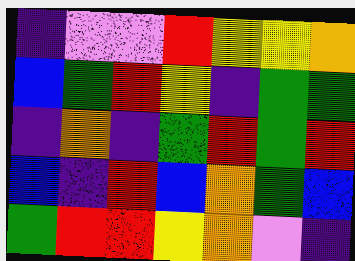[["indigo", "violet", "violet", "red", "yellow", "yellow", "orange"], ["blue", "green", "red", "yellow", "indigo", "green", "green"], ["indigo", "orange", "indigo", "green", "red", "green", "red"], ["blue", "indigo", "red", "blue", "orange", "green", "blue"], ["green", "red", "red", "yellow", "orange", "violet", "indigo"]]